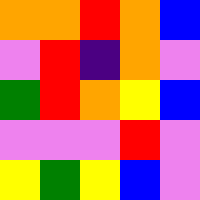[["orange", "orange", "red", "orange", "blue"], ["violet", "red", "indigo", "orange", "violet"], ["green", "red", "orange", "yellow", "blue"], ["violet", "violet", "violet", "red", "violet"], ["yellow", "green", "yellow", "blue", "violet"]]